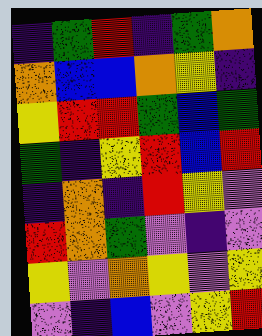[["indigo", "green", "red", "indigo", "green", "orange"], ["orange", "blue", "blue", "orange", "yellow", "indigo"], ["yellow", "red", "red", "green", "blue", "green"], ["green", "indigo", "yellow", "red", "blue", "red"], ["indigo", "orange", "indigo", "red", "yellow", "violet"], ["red", "orange", "green", "violet", "indigo", "violet"], ["yellow", "violet", "orange", "yellow", "violet", "yellow"], ["violet", "indigo", "blue", "violet", "yellow", "red"]]